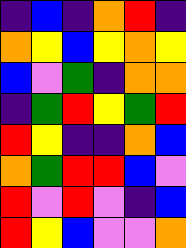[["indigo", "blue", "indigo", "orange", "red", "indigo"], ["orange", "yellow", "blue", "yellow", "orange", "yellow"], ["blue", "violet", "green", "indigo", "orange", "orange"], ["indigo", "green", "red", "yellow", "green", "red"], ["red", "yellow", "indigo", "indigo", "orange", "blue"], ["orange", "green", "red", "red", "blue", "violet"], ["red", "violet", "red", "violet", "indigo", "blue"], ["red", "yellow", "blue", "violet", "violet", "orange"]]